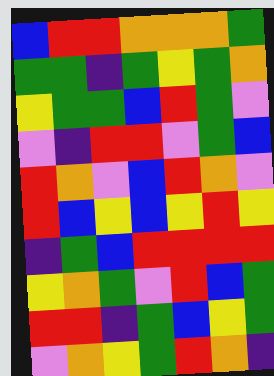[["blue", "red", "red", "orange", "orange", "orange", "green"], ["green", "green", "indigo", "green", "yellow", "green", "orange"], ["yellow", "green", "green", "blue", "red", "green", "violet"], ["violet", "indigo", "red", "red", "violet", "green", "blue"], ["red", "orange", "violet", "blue", "red", "orange", "violet"], ["red", "blue", "yellow", "blue", "yellow", "red", "yellow"], ["indigo", "green", "blue", "red", "red", "red", "red"], ["yellow", "orange", "green", "violet", "red", "blue", "green"], ["red", "red", "indigo", "green", "blue", "yellow", "green"], ["violet", "orange", "yellow", "green", "red", "orange", "indigo"]]